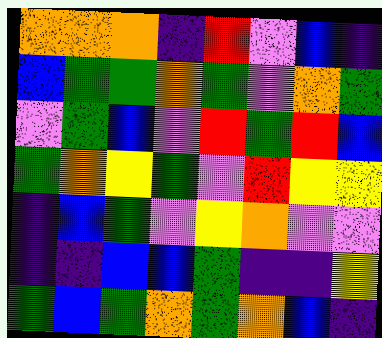[["orange", "orange", "orange", "indigo", "red", "violet", "blue", "indigo"], ["blue", "green", "green", "orange", "green", "violet", "orange", "green"], ["violet", "green", "blue", "violet", "red", "green", "red", "blue"], ["green", "orange", "yellow", "green", "violet", "red", "yellow", "yellow"], ["indigo", "blue", "green", "violet", "yellow", "orange", "violet", "violet"], ["indigo", "indigo", "blue", "blue", "green", "indigo", "indigo", "yellow"], ["green", "blue", "green", "orange", "green", "orange", "blue", "indigo"]]